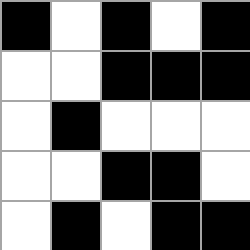[["black", "white", "black", "white", "black"], ["white", "white", "black", "black", "black"], ["white", "black", "white", "white", "white"], ["white", "white", "black", "black", "white"], ["white", "black", "white", "black", "black"]]